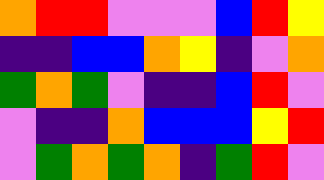[["orange", "red", "red", "violet", "violet", "violet", "blue", "red", "yellow"], ["indigo", "indigo", "blue", "blue", "orange", "yellow", "indigo", "violet", "orange"], ["green", "orange", "green", "violet", "indigo", "indigo", "blue", "red", "violet"], ["violet", "indigo", "indigo", "orange", "blue", "blue", "blue", "yellow", "red"], ["violet", "green", "orange", "green", "orange", "indigo", "green", "red", "violet"]]